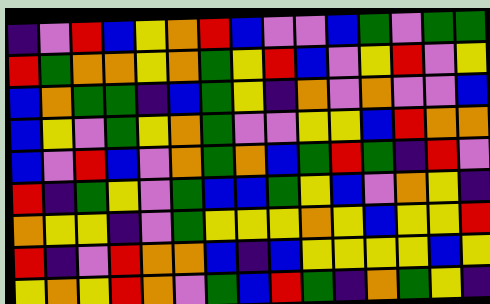[["indigo", "violet", "red", "blue", "yellow", "orange", "red", "blue", "violet", "violet", "blue", "green", "violet", "green", "green"], ["red", "green", "orange", "orange", "yellow", "orange", "green", "yellow", "red", "blue", "violet", "yellow", "red", "violet", "yellow"], ["blue", "orange", "green", "green", "indigo", "blue", "green", "yellow", "indigo", "orange", "violet", "orange", "violet", "violet", "blue"], ["blue", "yellow", "violet", "green", "yellow", "orange", "green", "violet", "violet", "yellow", "yellow", "blue", "red", "orange", "orange"], ["blue", "violet", "red", "blue", "violet", "orange", "green", "orange", "blue", "green", "red", "green", "indigo", "red", "violet"], ["red", "indigo", "green", "yellow", "violet", "green", "blue", "blue", "green", "yellow", "blue", "violet", "orange", "yellow", "indigo"], ["orange", "yellow", "yellow", "indigo", "violet", "green", "yellow", "yellow", "yellow", "orange", "yellow", "blue", "yellow", "yellow", "red"], ["red", "indigo", "violet", "red", "orange", "orange", "blue", "indigo", "blue", "yellow", "yellow", "yellow", "yellow", "blue", "yellow"], ["yellow", "orange", "yellow", "red", "orange", "violet", "green", "blue", "red", "green", "indigo", "orange", "green", "yellow", "indigo"]]